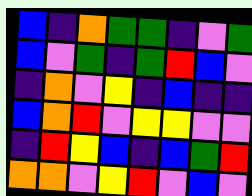[["blue", "indigo", "orange", "green", "green", "indigo", "violet", "green"], ["blue", "violet", "green", "indigo", "green", "red", "blue", "violet"], ["indigo", "orange", "violet", "yellow", "indigo", "blue", "indigo", "indigo"], ["blue", "orange", "red", "violet", "yellow", "yellow", "violet", "violet"], ["indigo", "red", "yellow", "blue", "indigo", "blue", "green", "red"], ["orange", "orange", "violet", "yellow", "red", "violet", "blue", "violet"]]